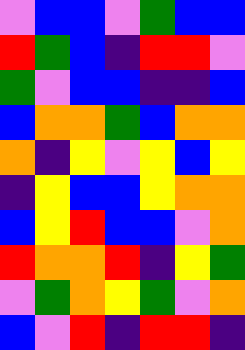[["violet", "blue", "blue", "violet", "green", "blue", "blue"], ["red", "green", "blue", "indigo", "red", "red", "violet"], ["green", "violet", "blue", "blue", "indigo", "indigo", "blue"], ["blue", "orange", "orange", "green", "blue", "orange", "orange"], ["orange", "indigo", "yellow", "violet", "yellow", "blue", "yellow"], ["indigo", "yellow", "blue", "blue", "yellow", "orange", "orange"], ["blue", "yellow", "red", "blue", "blue", "violet", "orange"], ["red", "orange", "orange", "red", "indigo", "yellow", "green"], ["violet", "green", "orange", "yellow", "green", "violet", "orange"], ["blue", "violet", "red", "indigo", "red", "red", "indigo"]]